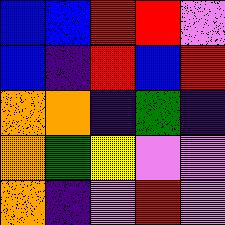[["blue", "blue", "red", "red", "violet"], ["blue", "indigo", "red", "blue", "red"], ["orange", "orange", "indigo", "green", "indigo"], ["orange", "green", "yellow", "violet", "violet"], ["orange", "indigo", "violet", "red", "violet"]]